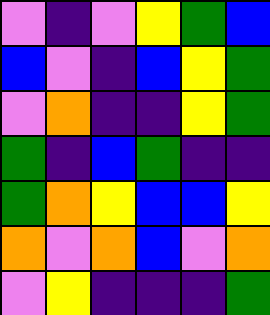[["violet", "indigo", "violet", "yellow", "green", "blue"], ["blue", "violet", "indigo", "blue", "yellow", "green"], ["violet", "orange", "indigo", "indigo", "yellow", "green"], ["green", "indigo", "blue", "green", "indigo", "indigo"], ["green", "orange", "yellow", "blue", "blue", "yellow"], ["orange", "violet", "orange", "blue", "violet", "orange"], ["violet", "yellow", "indigo", "indigo", "indigo", "green"]]